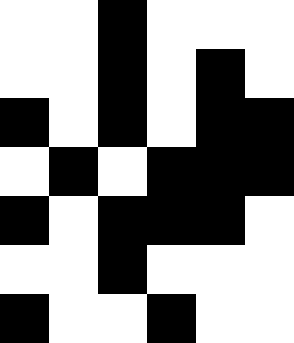[["white", "white", "black", "white", "white", "white"], ["white", "white", "black", "white", "black", "white"], ["black", "white", "black", "white", "black", "black"], ["white", "black", "white", "black", "black", "black"], ["black", "white", "black", "black", "black", "white"], ["white", "white", "black", "white", "white", "white"], ["black", "white", "white", "black", "white", "white"]]